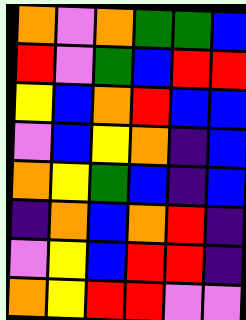[["orange", "violet", "orange", "green", "green", "blue"], ["red", "violet", "green", "blue", "red", "red"], ["yellow", "blue", "orange", "red", "blue", "blue"], ["violet", "blue", "yellow", "orange", "indigo", "blue"], ["orange", "yellow", "green", "blue", "indigo", "blue"], ["indigo", "orange", "blue", "orange", "red", "indigo"], ["violet", "yellow", "blue", "red", "red", "indigo"], ["orange", "yellow", "red", "red", "violet", "violet"]]